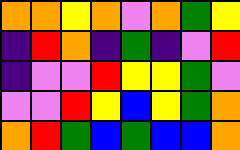[["orange", "orange", "yellow", "orange", "violet", "orange", "green", "yellow"], ["indigo", "red", "orange", "indigo", "green", "indigo", "violet", "red"], ["indigo", "violet", "violet", "red", "yellow", "yellow", "green", "violet"], ["violet", "violet", "red", "yellow", "blue", "yellow", "green", "orange"], ["orange", "red", "green", "blue", "green", "blue", "blue", "orange"]]